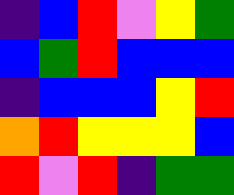[["indigo", "blue", "red", "violet", "yellow", "green"], ["blue", "green", "red", "blue", "blue", "blue"], ["indigo", "blue", "blue", "blue", "yellow", "red"], ["orange", "red", "yellow", "yellow", "yellow", "blue"], ["red", "violet", "red", "indigo", "green", "green"]]